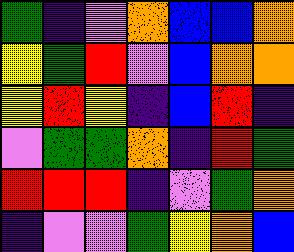[["green", "indigo", "violet", "orange", "blue", "blue", "orange"], ["yellow", "green", "red", "violet", "blue", "orange", "orange"], ["yellow", "red", "yellow", "indigo", "blue", "red", "indigo"], ["violet", "green", "green", "orange", "indigo", "red", "green"], ["red", "red", "red", "indigo", "violet", "green", "orange"], ["indigo", "violet", "violet", "green", "yellow", "orange", "blue"]]